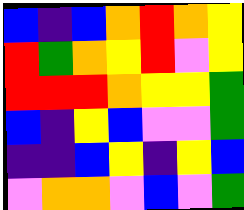[["blue", "indigo", "blue", "orange", "red", "orange", "yellow"], ["red", "green", "orange", "yellow", "red", "violet", "yellow"], ["red", "red", "red", "orange", "yellow", "yellow", "green"], ["blue", "indigo", "yellow", "blue", "violet", "violet", "green"], ["indigo", "indigo", "blue", "yellow", "indigo", "yellow", "blue"], ["violet", "orange", "orange", "violet", "blue", "violet", "green"]]